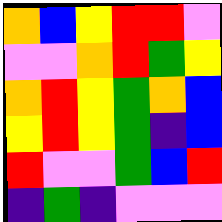[["orange", "blue", "yellow", "red", "red", "violet"], ["violet", "violet", "orange", "red", "green", "yellow"], ["orange", "red", "yellow", "green", "orange", "blue"], ["yellow", "red", "yellow", "green", "indigo", "blue"], ["red", "violet", "violet", "green", "blue", "red"], ["indigo", "green", "indigo", "violet", "violet", "violet"]]